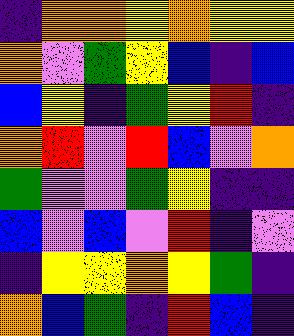[["indigo", "orange", "orange", "yellow", "orange", "yellow", "yellow"], ["orange", "violet", "green", "yellow", "blue", "indigo", "blue"], ["blue", "yellow", "indigo", "green", "yellow", "red", "indigo"], ["orange", "red", "violet", "red", "blue", "violet", "orange"], ["green", "violet", "violet", "green", "yellow", "indigo", "indigo"], ["blue", "violet", "blue", "violet", "red", "indigo", "violet"], ["indigo", "yellow", "yellow", "orange", "yellow", "green", "indigo"], ["orange", "blue", "green", "indigo", "red", "blue", "indigo"]]